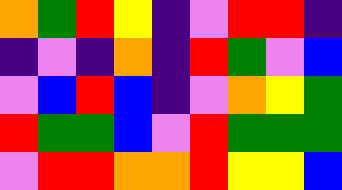[["orange", "green", "red", "yellow", "indigo", "violet", "red", "red", "indigo"], ["indigo", "violet", "indigo", "orange", "indigo", "red", "green", "violet", "blue"], ["violet", "blue", "red", "blue", "indigo", "violet", "orange", "yellow", "green"], ["red", "green", "green", "blue", "violet", "red", "green", "green", "green"], ["violet", "red", "red", "orange", "orange", "red", "yellow", "yellow", "blue"]]